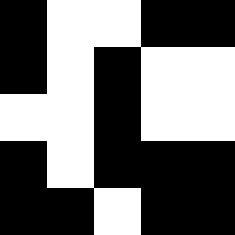[["black", "white", "white", "black", "black"], ["black", "white", "black", "white", "white"], ["white", "white", "black", "white", "white"], ["black", "white", "black", "black", "black"], ["black", "black", "white", "black", "black"]]